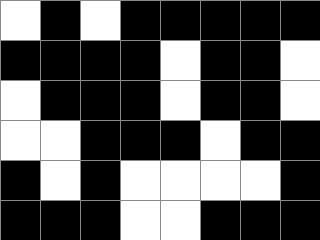[["white", "black", "white", "black", "black", "black", "black", "black"], ["black", "black", "black", "black", "white", "black", "black", "white"], ["white", "black", "black", "black", "white", "black", "black", "white"], ["white", "white", "black", "black", "black", "white", "black", "black"], ["black", "white", "black", "white", "white", "white", "white", "black"], ["black", "black", "black", "white", "white", "black", "black", "black"]]